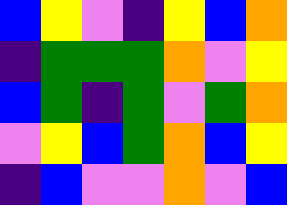[["blue", "yellow", "violet", "indigo", "yellow", "blue", "orange"], ["indigo", "green", "green", "green", "orange", "violet", "yellow"], ["blue", "green", "indigo", "green", "violet", "green", "orange"], ["violet", "yellow", "blue", "green", "orange", "blue", "yellow"], ["indigo", "blue", "violet", "violet", "orange", "violet", "blue"]]